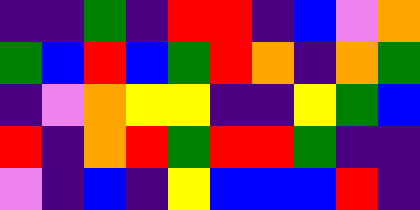[["indigo", "indigo", "green", "indigo", "red", "red", "indigo", "blue", "violet", "orange"], ["green", "blue", "red", "blue", "green", "red", "orange", "indigo", "orange", "green"], ["indigo", "violet", "orange", "yellow", "yellow", "indigo", "indigo", "yellow", "green", "blue"], ["red", "indigo", "orange", "red", "green", "red", "red", "green", "indigo", "indigo"], ["violet", "indigo", "blue", "indigo", "yellow", "blue", "blue", "blue", "red", "indigo"]]